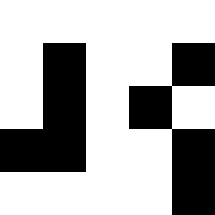[["white", "white", "white", "white", "white"], ["white", "black", "white", "white", "black"], ["white", "black", "white", "black", "white"], ["black", "black", "white", "white", "black"], ["white", "white", "white", "white", "black"]]